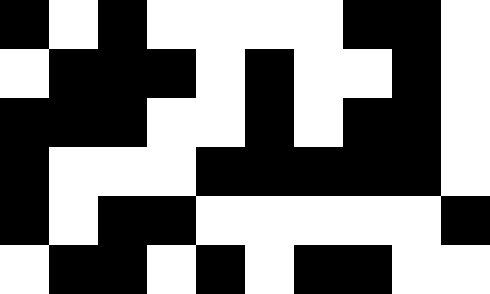[["black", "white", "black", "white", "white", "white", "white", "black", "black", "white"], ["white", "black", "black", "black", "white", "black", "white", "white", "black", "white"], ["black", "black", "black", "white", "white", "black", "white", "black", "black", "white"], ["black", "white", "white", "white", "black", "black", "black", "black", "black", "white"], ["black", "white", "black", "black", "white", "white", "white", "white", "white", "black"], ["white", "black", "black", "white", "black", "white", "black", "black", "white", "white"]]